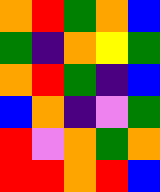[["orange", "red", "green", "orange", "blue"], ["green", "indigo", "orange", "yellow", "green"], ["orange", "red", "green", "indigo", "blue"], ["blue", "orange", "indigo", "violet", "green"], ["red", "violet", "orange", "green", "orange"], ["red", "red", "orange", "red", "blue"]]